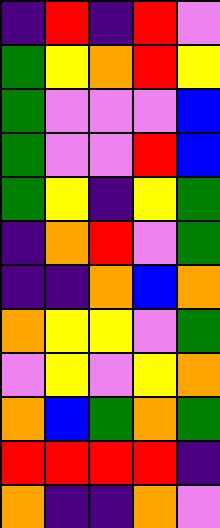[["indigo", "red", "indigo", "red", "violet"], ["green", "yellow", "orange", "red", "yellow"], ["green", "violet", "violet", "violet", "blue"], ["green", "violet", "violet", "red", "blue"], ["green", "yellow", "indigo", "yellow", "green"], ["indigo", "orange", "red", "violet", "green"], ["indigo", "indigo", "orange", "blue", "orange"], ["orange", "yellow", "yellow", "violet", "green"], ["violet", "yellow", "violet", "yellow", "orange"], ["orange", "blue", "green", "orange", "green"], ["red", "red", "red", "red", "indigo"], ["orange", "indigo", "indigo", "orange", "violet"]]